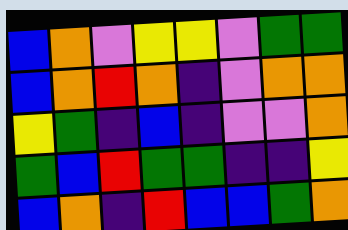[["blue", "orange", "violet", "yellow", "yellow", "violet", "green", "green"], ["blue", "orange", "red", "orange", "indigo", "violet", "orange", "orange"], ["yellow", "green", "indigo", "blue", "indigo", "violet", "violet", "orange"], ["green", "blue", "red", "green", "green", "indigo", "indigo", "yellow"], ["blue", "orange", "indigo", "red", "blue", "blue", "green", "orange"]]